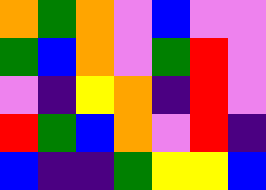[["orange", "green", "orange", "violet", "blue", "violet", "violet"], ["green", "blue", "orange", "violet", "green", "red", "violet"], ["violet", "indigo", "yellow", "orange", "indigo", "red", "violet"], ["red", "green", "blue", "orange", "violet", "red", "indigo"], ["blue", "indigo", "indigo", "green", "yellow", "yellow", "blue"]]